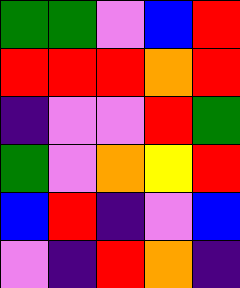[["green", "green", "violet", "blue", "red"], ["red", "red", "red", "orange", "red"], ["indigo", "violet", "violet", "red", "green"], ["green", "violet", "orange", "yellow", "red"], ["blue", "red", "indigo", "violet", "blue"], ["violet", "indigo", "red", "orange", "indigo"]]